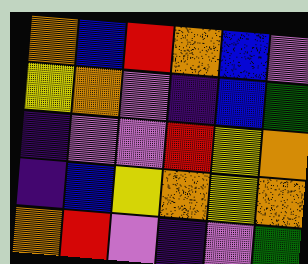[["orange", "blue", "red", "orange", "blue", "violet"], ["yellow", "orange", "violet", "indigo", "blue", "green"], ["indigo", "violet", "violet", "red", "yellow", "orange"], ["indigo", "blue", "yellow", "orange", "yellow", "orange"], ["orange", "red", "violet", "indigo", "violet", "green"]]